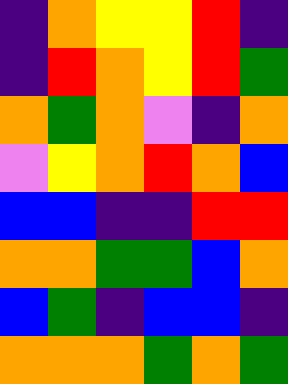[["indigo", "orange", "yellow", "yellow", "red", "indigo"], ["indigo", "red", "orange", "yellow", "red", "green"], ["orange", "green", "orange", "violet", "indigo", "orange"], ["violet", "yellow", "orange", "red", "orange", "blue"], ["blue", "blue", "indigo", "indigo", "red", "red"], ["orange", "orange", "green", "green", "blue", "orange"], ["blue", "green", "indigo", "blue", "blue", "indigo"], ["orange", "orange", "orange", "green", "orange", "green"]]